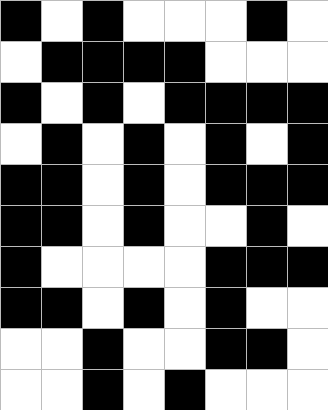[["black", "white", "black", "white", "white", "white", "black", "white"], ["white", "black", "black", "black", "black", "white", "white", "white"], ["black", "white", "black", "white", "black", "black", "black", "black"], ["white", "black", "white", "black", "white", "black", "white", "black"], ["black", "black", "white", "black", "white", "black", "black", "black"], ["black", "black", "white", "black", "white", "white", "black", "white"], ["black", "white", "white", "white", "white", "black", "black", "black"], ["black", "black", "white", "black", "white", "black", "white", "white"], ["white", "white", "black", "white", "white", "black", "black", "white"], ["white", "white", "black", "white", "black", "white", "white", "white"]]